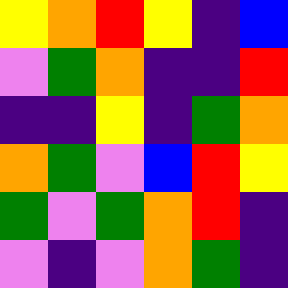[["yellow", "orange", "red", "yellow", "indigo", "blue"], ["violet", "green", "orange", "indigo", "indigo", "red"], ["indigo", "indigo", "yellow", "indigo", "green", "orange"], ["orange", "green", "violet", "blue", "red", "yellow"], ["green", "violet", "green", "orange", "red", "indigo"], ["violet", "indigo", "violet", "orange", "green", "indigo"]]